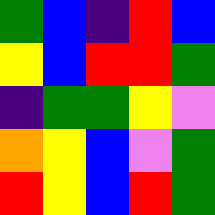[["green", "blue", "indigo", "red", "blue"], ["yellow", "blue", "red", "red", "green"], ["indigo", "green", "green", "yellow", "violet"], ["orange", "yellow", "blue", "violet", "green"], ["red", "yellow", "blue", "red", "green"]]